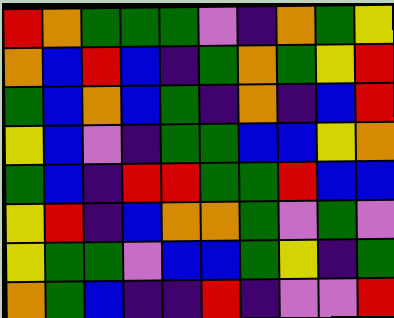[["red", "orange", "green", "green", "green", "violet", "indigo", "orange", "green", "yellow"], ["orange", "blue", "red", "blue", "indigo", "green", "orange", "green", "yellow", "red"], ["green", "blue", "orange", "blue", "green", "indigo", "orange", "indigo", "blue", "red"], ["yellow", "blue", "violet", "indigo", "green", "green", "blue", "blue", "yellow", "orange"], ["green", "blue", "indigo", "red", "red", "green", "green", "red", "blue", "blue"], ["yellow", "red", "indigo", "blue", "orange", "orange", "green", "violet", "green", "violet"], ["yellow", "green", "green", "violet", "blue", "blue", "green", "yellow", "indigo", "green"], ["orange", "green", "blue", "indigo", "indigo", "red", "indigo", "violet", "violet", "red"]]